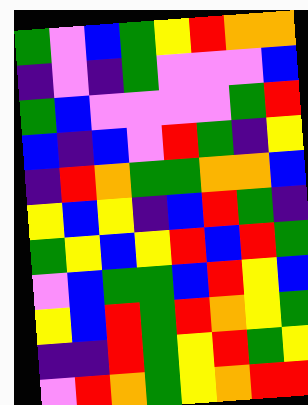[["green", "violet", "blue", "green", "yellow", "red", "orange", "orange"], ["indigo", "violet", "indigo", "green", "violet", "violet", "violet", "blue"], ["green", "blue", "violet", "violet", "violet", "violet", "green", "red"], ["blue", "indigo", "blue", "violet", "red", "green", "indigo", "yellow"], ["indigo", "red", "orange", "green", "green", "orange", "orange", "blue"], ["yellow", "blue", "yellow", "indigo", "blue", "red", "green", "indigo"], ["green", "yellow", "blue", "yellow", "red", "blue", "red", "green"], ["violet", "blue", "green", "green", "blue", "red", "yellow", "blue"], ["yellow", "blue", "red", "green", "red", "orange", "yellow", "green"], ["indigo", "indigo", "red", "green", "yellow", "red", "green", "yellow"], ["violet", "red", "orange", "green", "yellow", "orange", "red", "red"]]